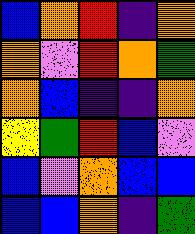[["blue", "orange", "red", "indigo", "orange"], ["orange", "violet", "red", "orange", "green"], ["orange", "blue", "indigo", "indigo", "orange"], ["yellow", "green", "red", "blue", "violet"], ["blue", "violet", "orange", "blue", "blue"], ["blue", "blue", "orange", "indigo", "green"]]